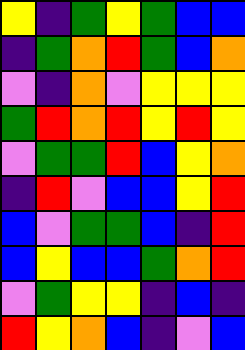[["yellow", "indigo", "green", "yellow", "green", "blue", "blue"], ["indigo", "green", "orange", "red", "green", "blue", "orange"], ["violet", "indigo", "orange", "violet", "yellow", "yellow", "yellow"], ["green", "red", "orange", "red", "yellow", "red", "yellow"], ["violet", "green", "green", "red", "blue", "yellow", "orange"], ["indigo", "red", "violet", "blue", "blue", "yellow", "red"], ["blue", "violet", "green", "green", "blue", "indigo", "red"], ["blue", "yellow", "blue", "blue", "green", "orange", "red"], ["violet", "green", "yellow", "yellow", "indigo", "blue", "indigo"], ["red", "yellow", "orange", "blue", "indigo", "violet", "blue"]]